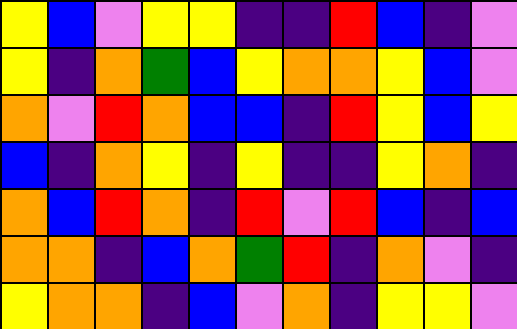[["yellow", "blue", "violet", "yellow", "yellow", "indigo", "indigo", "red", "blue", "indigo", "violet"], ["yellow", "indigo", "orange", "green", "blue", "yellow", "orange", "orange", "yellow", "blue", "violet"], ["orange", "violet", "red", "orange", "blue", "blue", "indigo", "red", "yellow", "blue", "yellow"], ["blue", "indigo", "orange", "yellow", "indigo", "yellow", "indigo", "indigo", "yellow", "orange", "indigo"], ["orange", "blue", "red", "orange", "indigo", "red", "violet", "red", "blue", "indigo", "blue"], ["orange", "orange", "indigo", "blue", "orange", "green", "red", "indigo", "orange", "violet", "indigo"], ["yellow", "orange", "orange", "indigo", "blue", "violet", "orange", "indigo", "yellow", "yellow", "violet"]]